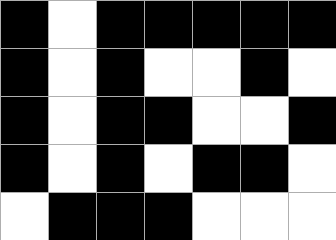[["black", "white", "black", "black", "black", "black", "black"], ["black", "white", "black", "white", "white", "black", "white"], ["black", "white", "black", "black", "white", "white", "black"], ["black", "white", "black", "white", "black", "black", "white"], ["white", "black", "black", "black", "white", "white", "white"]]